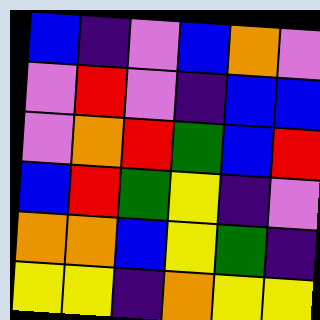[["blue", "indigo", "violet", "blue", "orange", "violet"], ["violet", "red", "violet", "indigo", "blue", "blue"], ["violet", "orange", "red", "green", "blue", "red"], ["blue", "red", "green", "yellow", "indigo", "violet"], ["orange", "orange", "blue", "yellow", "green", "indigo"], ["yellow", "yellow", "indigo", "orange", "yellow", "yellow"]]